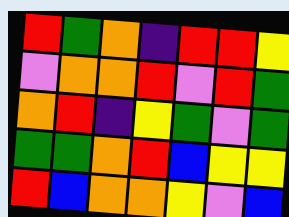[["red", "green", "orange", "indigo", "red", "red", "yellow"], ["violet", "orange", "orange", "red", "violet", "red", "green"], ["orange", "red", "indigo", "yellow", "green", "violet", "green"], ["green", "green", "orange", "red", "blue", "yellow", "yellow"], ["red", "blue", "orange", "orange", "yellow", "violet", "blue"]]